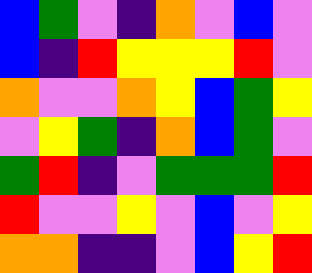[["blue", "green", "violet", "indigo", "orange", "violet", "blue", "violet"], ["blue", "indigo", "red", "yellow", "yellow", "yellow", "red", "violet"], ["orange", "violet", "violet", "orange", "yellow", "blue", "green", "yellow"], ["violet", "yellow", "green", "indigo", "orange", "blue", "green", "violet"], ["green", "red", "indigo", "violet", "green", "green", "green", "red"], ["red", "violet", "violet", "yellow", "violet", "blue", "violet", "yellow"], ["orange", "orange", "indigo", "indigo", "violet", "blue", "yellow", "red"]]